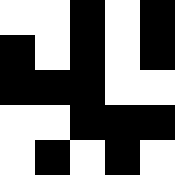[["white", "white", "black", "white", "black"], ["black", "white", "black", "white", "black"], ["black", "black", "black", "white", "white"], ["white", "white", "black", "black", "black"], ["white", "black", "white", "black", "white"]]